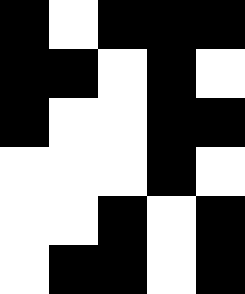[["black", "white", "black", "black", "black"], ["black", "black", "white", "black", "white"], ["black", "white", "white", "black", "black"], ["white", "white", "white", "black", "white"], ["white", "white", "black", "white", "black"], ["white", "black", "black", "white", "black"]]